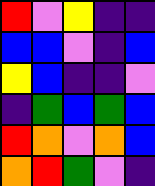[["red", "violet", "yellow", "indigo", "indigo"], ["blue", "blue", "violet", "indigo", "blue"], ["yellow", "blue", "indigo", "indigo", "violet"], ["indigo", "green", "blue", "green", "blue"], ["red", "orange", "violet", "orange", "blue"], ["orange", "red", "green", "violet", "indigo"]]